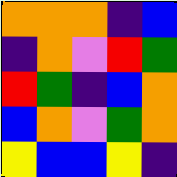[["orange", "orange", "orange", "indigo", "blue"], ["indigo", "orange", "violet", "red", "green"], ["red", "green", "indigo", "blue", "orange"], ["blue", "orange", "violet", "green", "orange"], ["yellow", "blue", "blue", "yellow", "indigo"]]